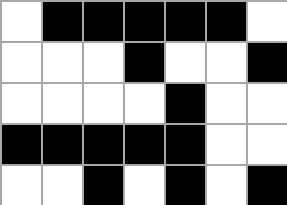[["white", "black", "black", "black", "black", "black", "white"], ["white", "white", "white", "black", "white", "white", "black"], ["white", "white", "white", "white", "black", "white", "white"], ["black", "black", "black", "black", "black", "white", "white"], ["white", "white", "black", "white", "black", "white", "black"]]